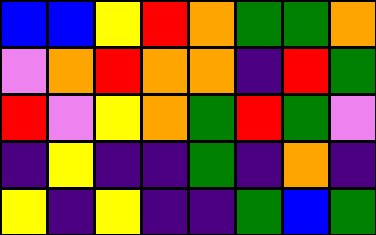[["blue", "blue", "yellow", "red", "orange", "green", "green", "orange"], ["violet", "orange", "red", "orange", "orange", "indigo", "red", "green"], ["red", "violet", "yellow", "orange", "green", "red", "green", "violet"], ["indigo", "yellow", "indigo", "indigo", "green", "indigo", "orange", "indigo"], ["yellow", "indigo", "yellow", "indigo", "indigo", "green", "blue", "green"]]